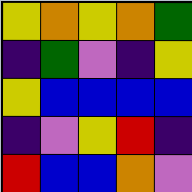[["yellow", "orange", "yellow", "orange", "green"], ["indigo", "green", "violet", "indigo", "yellow"], ["yellow", "blue", "blue", "blue", "blue"], ["indigo", "violet", "yellow", "red", "indigo"], ["red", "blue", "blue", "orange", "violet"]]